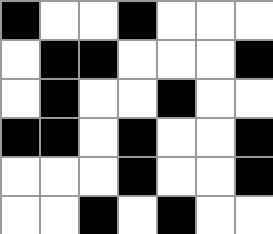[["black", "white", "white", "black", "white", "white", "white"], ["white", "black", "black", "white", "white", "white", "black"], ["white", "black", "white", "white", "black", "white", "white"], ["black", "black", "white", "black", "white", "white", "black"], ["white", "white", "white", "black", "white", "white", "black"], ["white", "white", "black", "white", "black", "white", "white"]]